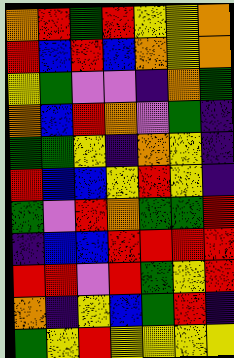[["orange", "red", "green", "red", "yellow", "yellow", "orange"], ["red", "blue", "red", "blue", "orange", "yellow", "orange"], ["yellow", "green", "violet", "violet", "indigo", "orange", "green"], ["orange", "blue", "red", "orange", "violet", "green", "indigo"], ["green", "green", "yellow", "indigo", "orange", "yellow", "indigo"], ["red", "blue", "blue", "yellow", "red", "yellow", "indigo"], ["green", "violet", "red", "orange", "green", "green", "red"], ["indigo", "blue", "blue", "red", "red", "red", "red"], ["red", "red", "violet", "red", "green", "yellow", "red"], ["orange", "indigo", "yellow", "blue", "green", "red", "indigo"], ["green", "yellow", "red", "yellow", "yellow", "yellow", "yellow"]]